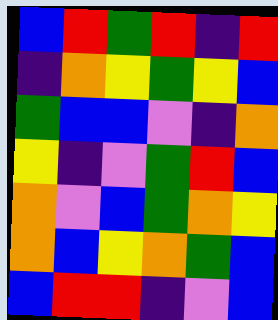[["blue", "red", "green", "red", "indigo", "red"], ["indigo", "orange", "yellow", "green", "yellow", "blue"], ["green", "blue", "blue", "violet", "indigo", "orange"], ["yellow", "indigo", "violet", "green", "red", "blue"], ["orange", "violet", "blue", "green", "orange", "yellow"], ["orange", "blue", "yellow", "orange", "green", "blue"], ["blue", "red", "red", "indigo", "violet", "blue"]]